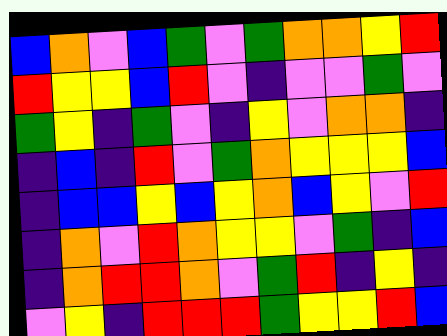[["blue", "orange", "violet", "blue", "green", "violet", "green", "orange", "orange", "yellow", "red"], ["red", "yellow", "yellow", "blue", "red", "violet", "indigo", "violet", "violet", "green", "violet"], ["green", "yellow", "indigo", "green", "violet", "indigo", "yellow", "violet", "orange", "orange", "indigo"], ["indigo", "blue", "indigo", "red", "violet", "green", "orange", "yellow", "yellow", "yellow", "blue"], ["indigo", "blue", "blue", "yellow", "blue", "yellow", "orange", "blue", "yellow", "violet", "red"], ["indigo", "orange", "violet", "red", "orange", "yellow", "yellow", "violet", "green", "indigo", "blue"], ["indigo", "orange", "red", "red", "orange", "violet", "green", "red", "indigo", "yellow", "indigo"], ["violet", "yellow", "indigo", "red", "red", "red", "green", "yellow", "yellow", "red", "blue"]]